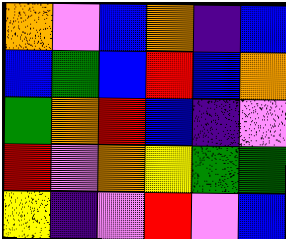[["orange", "violet", "blue", "orange", "indigo", "blue"], ["blue", "green", "blue", "red", "blue", "orange"], ["green", "orange", "red", "blue", "indigo", "violet"], ["red", "violet", "orange", "yellow", "green", "green"], ["yellow", "indigo", "violet", "red", "violet", "blue"]]